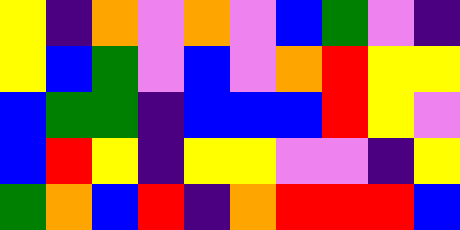[["yellow", "indigo", "orange", "violet", "orange", "violet", "blue", "green", "violet", "indigo"], ["yellow", "blue", "green", "violet", "blue", "violet", "orange", "red", "yellow", "yellow"], ["blue", "green", "green", "indigo", "blue", "blue", "blue", "red", "yellow", "violet"], ["blue", "red", "yellow", "indigo", "yellow", "yellow", "violet", "violet", "indigo", "yellow"], ["green", "orange", "blue", "red", "indigo", "orange", "red", "red", "red", "blue"]]